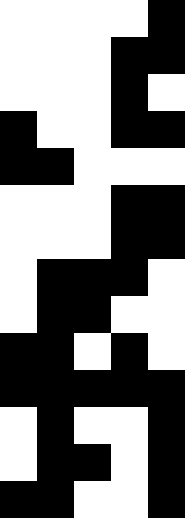[["white", "white", "white", "white", "black"], ["white", "white", "white", "black", "black"], ["white", "white", "white", "black", "white"], ["black", "white", "white", "black", "black"], ["black", "black", "white", "white", "white"], ["white", "white", "white", "black", "black"], ["white", "white", "white", "black", "black"], ["white", "black", "black", "black", "white"], ["white", "black", "black", "white", "white"], ["black", "black", "white", "black", "white"], ["black", "black", "black", "black", "black"], ["white", "black", "white", "white", "black"], ["white", "black", "black", "white", "black"], ["black", "black", "white", "white", "black"]]